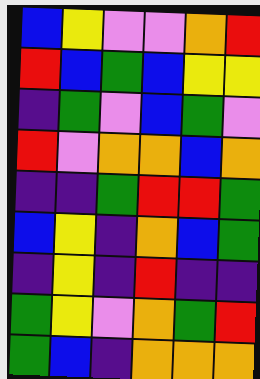[["blue", "yellow", "violet", "violet", "orange", "red"], ["red", "blue", "green", "blue", "yellow", "yellow"], ["indigo", "green", "violet", "blue", "green", "violet"], ["red", "violet", "orange", "orange", "blue", "orange"], ["indigo", "indigo", "green", "red", "red", "green"], ["blue", "yellow", "indigo", "orange", "blue", "green"], ["indigo", "yellow", "indigo", "red", "indigo", "indigo"], ["green", "yellow", "violet", "orange", "green", "red"], ["green", "blue", "indigo", "orange", "orange", "orange"]]